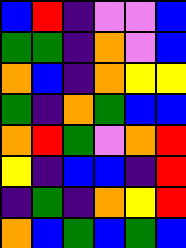[["blue", "red", "indigo", "violet", "violet", "blue"], ["green", "green", "indigo", "orange", "violet", "blue"], ["orange", "blue", "indigo", "orange", "yellow", "yellow"], ["green", "indigo", "orange", "green", "blue", "blue"], ["orange", "red", "green", "violet", "orange", "red"], ["yellow", "indigo", "blue", "blue", "indigo", "red"], ["indigo", "green", "indigo", "orange", "yellow", "red"], ["orange", "blue", "green", "blue", "green", "blue"]]